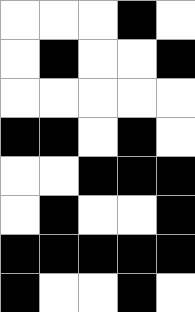[["white", "white", "white", "black", "white"], ["white", "black", "white", "white", "black"], ["white", "white", "white", "white", "white"], ["black", "black", "white", "black", "white"], ["white", "white", "black", "black", "black"], ["white", "black", "white", "white", "black"], ["black", "black", "black", "black", "black"], ["black", "white", "white", "black", "white"]]